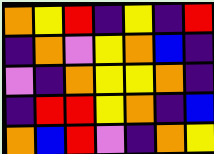[["orange", "yellow", "red", "indigo", "yellow", "indigo", "red"], ["indigo", "orange", "violet", "yellow", "orange", "blue", "indigo"], ["violet", "indigo", "orange", "yellow", "yellow", "orange", "indigo"], ["indigo", "red", "red", "yellow", "orange", "indigo", "blue"], ["orange", "blue", "red", "violet", "indigo", "orange", "yellow"]]